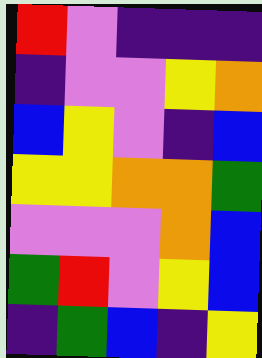[["red", "violet", "indigo", "indigo", "indigo"], ["indigo", "violet", "violet", "yellow", "orange"], ["blue", "yellow", "violet", "indigo", "blue"], ["yellow", "yellow", "orange", "orange", "green"], ["violet", "violet", "violet", "orange", "blue"], ["green", "red", "violet", "yellow", "blue"], ["indigo", "green", "blue", "indigo", "yellow"]]